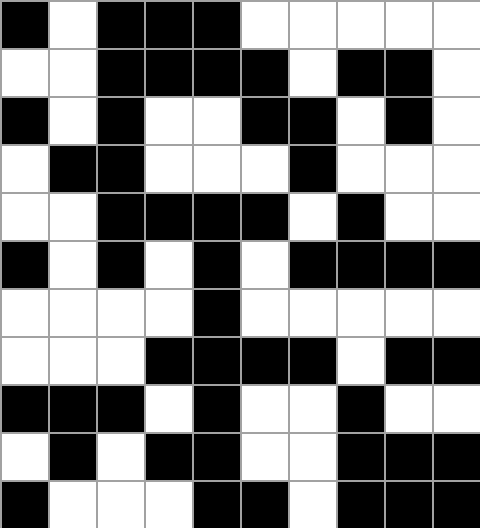[["black", "white", "black", "black", "black", "white", "white", "white", "white", "white"], ["white", "white", "black", "black", "black", "black", "white", "black", "black", "white"], ["black", "white", "black", "white", "white", "black", "black", "white", "black", "white"], ["white", "black", "black", "white", "white", "white", "black", "white", "white", "white"], ["white", "white", "black", "black", "black", "black", "white", "black", "white", "white"], ["black", "white", "black", "white", "black", "white", "black", "black", "black", "black"], ["white", "white", "white", "white", "black", "white", "white", "white", "white", "white"], ["white", "white", "white", "black", "black", "black", "black", "white", "black", "black"], ["black", "black", "black", "white", "black", "white", "white", "black", "white", "white"], ["white", "black", "white", "black", "black", "white", "white", "black", "black", "black"], ["black", "white", "white", "white", "black", "black", "white", "black", "black", "black"]]